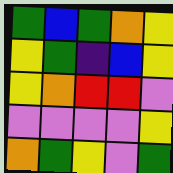[["green", "blue", "green", "orange", "yellow"], ["yellow", "green", "indigo", "blue", "yellow"], ["yellow", "orange", "red", "red", "violet"], ["violet", "violet", "violet", "violet", "yellow"], ["orange", "green", "yellow", "violet", "green"]]